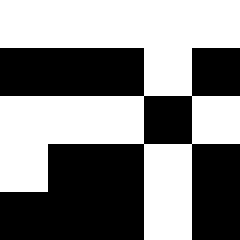[["white", "white", "white", "white", "white"], ["black", "black", "black", "white", "black"], ["white", "white", "white", "black", "white"], ["white", "black", "black", "white", "black"], ["black", "black", "black", "white", "black"]]